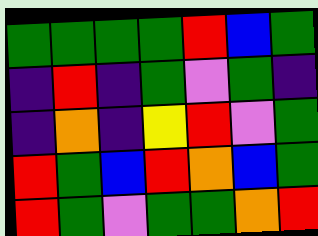[["green", "green", "green", "green", "red", "blue", "green"], ["indigo", "red", "indigo", "green", "violet", "green", "indigo"], ["indigo", "orange", "indigo", "yellow", "red", "violet", "green"], ["red", "green", "blue", "red", "orange", "blue", "green"], ["red", "green", "violet", "green", "green", "orange", "red"]]